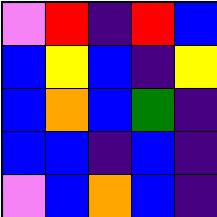[["violet", "red", "indigo", "red", "blue"], ["blue", "yellow", "blue", "indigo", "yellow"], ["blue", "orange", "blue", "green", "indigo"], ["blue", "blue", "indigo", "blue", "indigo"], ["violet", "blue", "orange", "blue", "indigo"]]